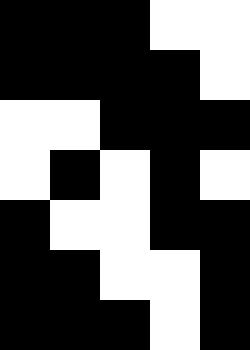[["black", "black", "black", "white", "white"], ["black", "black", "black", "black", "white"], ["white", "white", "black", "black", "black"], ["white", "black", "white", "black", "white"], ["black", "white", "white", "black", "black"], ["black", "black", "white", "white", "black"], ["black", "black", "black", "white", "black"]]